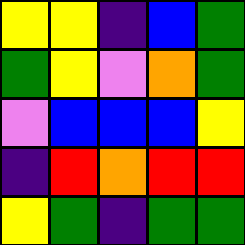[["yellow", "yellow", "indigo", "blue", "green"], ["green", "yellow", "violet", "orange", "green"], ["violet", "blue", "blue", "blue", "yellow"], ["indigo", "red", "orange", "red", "red"], ["yellow", "green", "indigo", "green", "green"]]